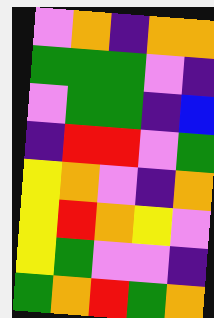[["violet", "orange", "indigo", "orange", "orange"], ["green", "green", "green", "violet", "indigo"], ["violet", "green", "green", "indigo", "blue"], ["indigo", "red", "red", "violet", "green"], ["yellow", "orange", "violet", "indigo", "orange"], ["yellow", "red", "orange", "yellow", "violet"], ["yellow", "green", "violet", "violet", "indigo"], ["green", "orange", "red", "green", "orange"]]